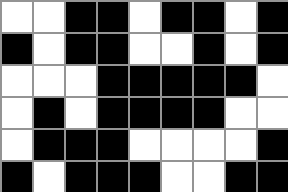[["white", "white", "black", "black", "white", "black", "black", "white", "black"], ["black", "white", "black", "black", "white", "white", "black", "white", "black"], ["white", "white", "white", "black", "black", "black", "black", "black", "white"], ["white", "black", "white", "black", "black", "black", "black", "white", "white"], ["white", "black", "black", "black", "white", "white", "white", "white", "black"], ["black", "white", "black", "black", "black", "white", "white", "black", "black"]]